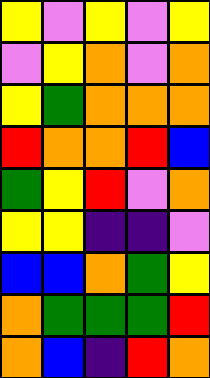[["yellow", "violet", "yellow", "violet", "yellow"], ["violet", "yellow", "orange", "violet", "orange"], ["yellow", "green", "orange", "orange", "orange"], ["red", "orange", "orange", "red", "blue"], ["green", "yellow", "red", "violet", "orange"], ["yellow", "yellow", "indigo", "indigo", "violet"], ["blue", "blue", "orange", "green", "yellow"], ["orange", "green", "green", "green", "red"], ["orange", "blue", "indigo", "red", "orange"]]